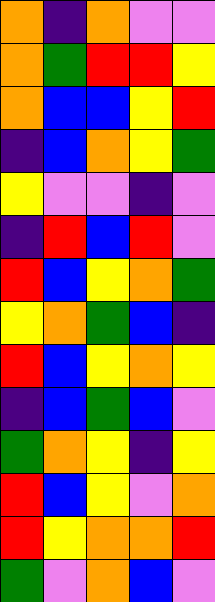[["orange", "indigo", "orange", "violet", "violet"], ["orange", "green", "red", "red", "yellow"], ["orange", "blue", "blue", "yellow", "red"], ["indigo", "blue", "orange", "yellow", "green"], ["yellow", "violet", "violet", "indigo", "violet"], ["indigo", "red", "blue", "red", "violet"], ["red", "blue", "yellow", "orange", "green"], ["yellow", "orange", "green", "blue", "indigo"], ["red", "blue", "yellow", "orange", "yellow"], ["indigo", "blue", "green", "blue", "violet"], ["green", "orange", "yellow", "indigo", "yellow"], ["red", "blue", "yellow", "violet", "orange"], ["red", "yellow", "orange", "orange", "red"], ["green", "violet", "orange", "blue", "violet"]]